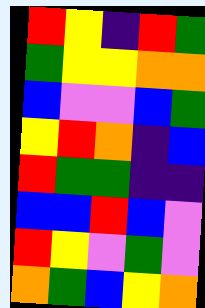[["red", "yellow", "indigo", "red", "green"], ["green", "yellow", "yellow", "orange", "orange"], ["blue", "violet", "violet", "blue", "green"], ["yellow", "red", "orange", "indigo", "blue"], ["red", "green", "green", "indigo", "indigo"], ["blue", "blue", "red", "blue", "violet"], ["red", "yellow", "violet", "green", "violet"], ["orange", "green", "blue", "yellow", "orange"]]